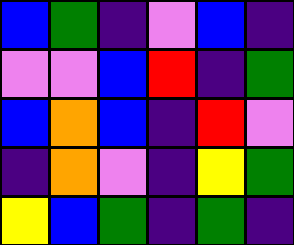[["blue", "green", "indigo", "violet", "blue", "indigo"], ["violet", "violet", "blue", "red", "indigo", "green"], ["blue", "orange", "blue", "indigo", "red", "violet"], ["indigo", "orange", "violet", "indigo", "yellow", "green"], ["yellow", "blue", "green", "indigo", "green", "indigo"]]